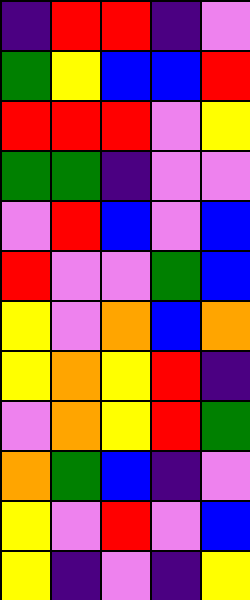[["indigo", "red", "red", "indigo", "violet"], ["green", "yellow", "blue", "blue", "red"], ["red", "red", "red", "violet", "yellow"], ["green", "green", "indigo", "violet", "violet"], ["violet", "red", "blue", "violet", "blue"], ["red", "violet", "violet", "green", "blue"], ["yellow", "violet", "orange", "blue", "orange"], ["yellow", "orange", "yellow", "red", "indigo"], ["violet", "orange", "yellow", "red", "green"], ["orange", "green", "blue", "indigo", "violet"], ["yellow", "violet", "red", "violet", "blue"], ["yellow", "indigo", "violet", "indigo", "yellow"]]